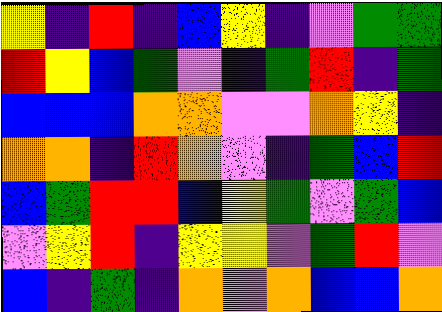[["yellow", "indigo", "red", "indigo", "blue", "yellow", "indigo", "violet", "green", "green"], ["red", "yellow", "blue", "green", "violet", "indigo", "green", "red", "indigo", "green"], ["blue", "blue", "blue", "orange", "orange", "violet", "violet", "orange", "yellow", "indigo"], ["orange", "orange", "indigo", "red", "orange", "violet", "indigo", "green", "blue", "red"], ["blue", "green", "red", "red", "blue", "yellow", "green", "violet", "green", "blue"], ["violet", "yellow", "red", "indigo", "yellow", "yellow", "violet", "green", "red", "violet"], ["blue", "indigo", "green", "indigo", "orange", "violet", "orange", "blue", "blue", "orange"]]